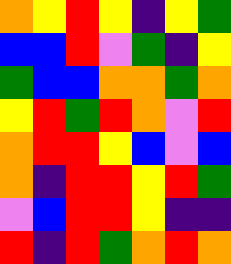[["orange", "yellow", "red", "yellow", "indigo", "yellow", "green"], ["blue", "blue", "red", "violet", "green", "indigo", "yellow"], ["green", "blue", "blue", "orange", "orange", "green", "orange"], ["yellow", "red", "green", "red", "orange", "violet", "red"], ["orange", "red", "red", "yellow", "blue", "violet", "blue"], ["orange", "indigo", "red", "red", "yellow", "red", "green"], ["violet", "blue", "red", "red", "yellow", "indigo", "indigo"], ["red", "indigo", "red", "green", "orange", "red", "orange"]]